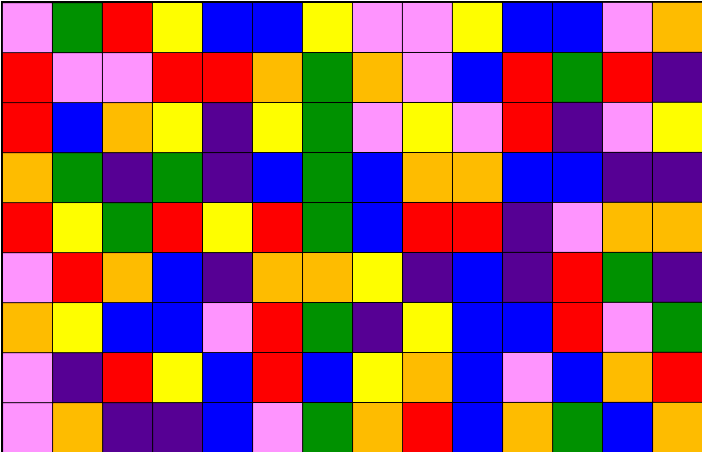[["violet", "green", "red", "yellow", "blue", "blue", "yellow", "violet", "violet", "yellow", "blue", "blue", "violet", "orange"], ["red", "violet", "violet", "red", "red", "orange", "green", "orange", "violet", "blue", "red", "green", "red", "indigo"], ["red", "blue", "orange", "yellow", "indigo", "yellow", "green", "violet", "yellow", "violet", "red", "indigo", "violet", "yellow"], ["orange", "green", "indigo", "green", "indigo", "blue", "green", "blue", "orange", "orange", "blue", "blue", "indigo", "indigo"], ["red", "yellow", "green", "red", "yellow", "red", "green", "blue", "red", "red", "indigo", "violet", "orange", "orange"], ["violet", "red", "orange", "blue", "indigo", "orange", "orange", "yellow", "indigo", "blue", "indigo", "red", "green", "indigo"], ["orange", "yellow", "blue", "blue", "violet", "red", "green", "indigo", "yellow", "blue", "blue", "red", "violet", "green"], ["violet", "indigo", "red", "yellow", "blue", "red", "blue", "yellow", "orange", "blue", "violet", "blue", "orange", "red"], ["violet", "orange", "indigo", "indigo", "blue", "violet", "green", "orange", "red", "blue", "orange", "green", "blue", "orange"]]